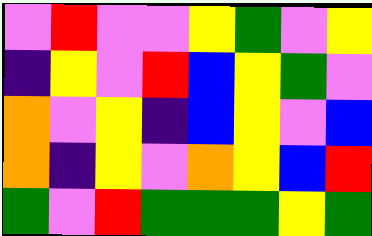[["violet", "red", "violet", "violet", "yellow", "green", "violet", "yellow"], ["indigo", "yellow", "violet", "red", "blue", "yellow", "green", "violet"], ["orange", "violet", "yellow", "indigo", "blue", "yellow", "violet", "blue"], ["orange", "indigo", "yellow", "violet", "orange", "yellow", "blue", "red"], ["green", "violet", "red", "green", "green", "green", "yellow", "green"]]